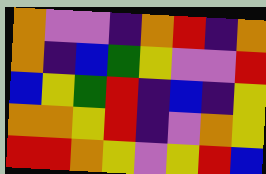[["orange", "violet", "violet", "indigo", "orange", "red", "indigo", "orange"], ["orange", "indigo", "blue", "green", "yellow", "violet", "violet", "red"], ["blue", "yellow", "green", "red", "indigo", "blue", "indigo", "yellow"], ["orange", "orange", "yellow", "red", "indigo", "violet", "orange", "yellow"], ["red", "red", "orange", "yellow", "violet", "yellow", "red", "blue"]]